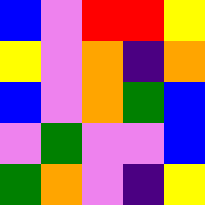[["blue", "violet", "red", "red", "yellow"], ["yellow", "violet", "orange", "indigo", "orange"], ["blue", "violet", "orange", "green", "blue"], ["violet", "green", "violet", "violet", "blue"], ["green", "orange", "violet", "indigo", "yellow"]]